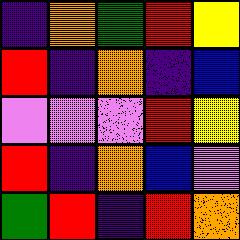[["indigo", "orange", "green", "red", "yellow"], ["red", "indigo", "orange", "indigo", "blue"], ["violet", "violet", "violet", "red", "yellow"], ["red", "indigo", "orange", "blue", "violet"], ["green", "red", "indigo", "red", "orange"]]